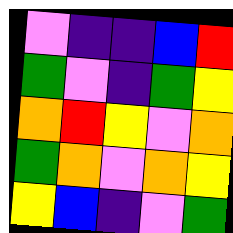[["violet", "indigo", "indigo", "blue", "red"], ["green", "violet", "indigo", "green", "yellow"], ["orange", "red", "yellow", "violet", "orange"], ["green", "orange", "violet", "orange", "yellow"], ["yellow", "blue", "indigo", "violet", "green"]]